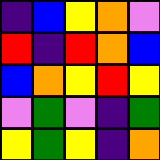[["indigo", "blue", "yellow", "orange", "violet"], ["red", "indigo", "red", "orange", "blue"], ["blue", "orange", "yellow", "red", "yellow"], ["violet", "green", "violet", "indigo", "green"], ["yellow", "green", "yellow", "indigo", "orange"]]